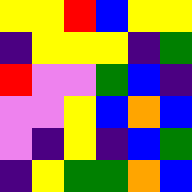[["yellow", "yellow", "red", "blue", "yellow", "yellow"], ["indigo", "yellow", "yellow", "yellow", "indigo", "green"], ["red", "violet", "violet", "green", "blue", "indigo"], ["violet", "violet", "yellow", "blue", "orange", "blue"], ["violet", "indigo", "yellow", "indigo", "blue", "green"], ["indigo", "yellow", "green", "green", "orange", "blue"]]